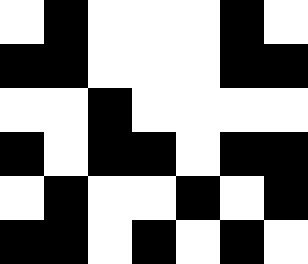[["white", "black", "white", "white", "white", "black", "white"], ["black", "black", "white", "white", "white", "black", "black"], ["white", "white", "black", "white", "white", "white", "white"], ["black", "white", "black", "black", "white", "black", "black"], ["white", "black", "white", "white", "black", "white", "black"], ["black", "black", "white", "black", "white", "black", "white"]]